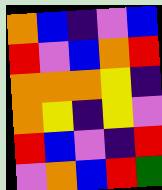[["orange", "blue", "indigo", "violet", "blue"], ["red", "violet", "blue", "orange", "red"], ["orange", "orange", "orange", "yellow", "indigo"], ["orange", "yellow", "indigo", "yellow", "violet"], ["red", "blue", "violet", "indigo", "red"], ["violet", "orange", "blue", "red", "green"]]